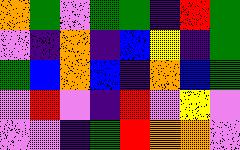[["orange", "green", "violet", "green", "green", "indigo", "red", "green"], ["violet", "indigo", "orange", "indigo", "blue", "yellow", "indigo", "green"], ["green", "blue", "orange", "blue", "indigo", "orange", "blue", "green"], ["violet", "red", "violet", "indigo", "red", "violet", "yellow", "violet"], ["violet", "violet", "indigo", "green", "red", "orange", "orange", "violet"]]